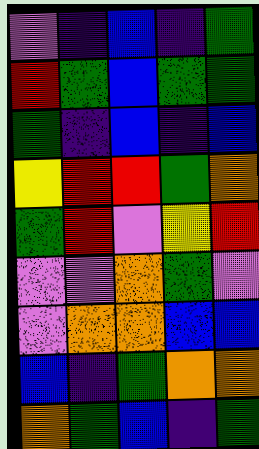[["violet", "indigo", "blue", "indigo", "green"], ["red", "green", "blue", "green", "green"], ["green", "indigo", "blue", "indigo", "blue"], ["yellow", "red", "red", "green", "orange"], ["green", "red", "violet", "yellow", "red"], ["violet", "violet", "orange", "green", "violet"], ["violet", "orange", "orange", "blue", "blue"], ["blue", "indigo", "green", "orange", "orange"], ["orange", "green", "blue", "indigo", "green"]]